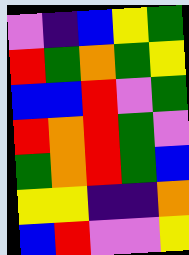[["violet", "indigo", "blue", "yellow", "green"], ["red", "green", "orange", "green", "yellow"], ["blue", "blue", "red", "violet", "green"], ["red", "orange", "red", "green", "violet"], ["green", "orange", "red", "green", "blue"], ["yellow", "yellow", "indigo", "indigo", "orange"], ["blue", "red", "violet", "violet", "yellow"]]